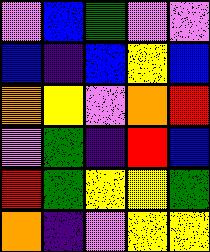[["violet", "blue", "green", "violet", "violet"], ["blue", "indigo", "blue", "yellow", "blue"], ["orange", "yellow", "violet", "orange", "red"], ["violet", "green", "indigo", "red", "blue"], ["red", "green", "yellow", "yellow", "green"], ["orange", "indigo", "violet", "yellow", "yellow"]]